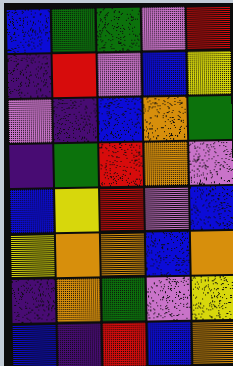[["blue", "green", "green", "violet", "red"], ["indigo", "red", "violet", "blue", "yellow"], ["violet", "indigo", "blue", "orange", "green"], ["indigo", "green", "red", "orange", "violet"], ["blue", "yellow", "red", "violet", "blue"], ["yellow", "orange", "orange", "blue", "orange"], ["indigo", "orange", "green", "violet", "yellow"], ["blue", "indigo", "red", "blue", "orange"]]